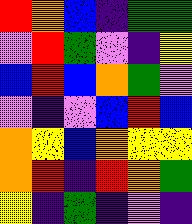[["red", "orange", "blue", "indigo", "green", "green"], ["violet", "red", "green", "violet", "indigo", "yellow"], ["blue", "red", "blue", "orange", "green", "violet"], ["violet", "indigo", "violet", "blue", "red", "blue"], ["orange", "yellow", "blue", "orange", "yellow", "yellow"], ["orange", "red", "indigo", "red", "orange", "green"], ["yellow", "indigo", "green", "indigo", "violet", "indigo"]]